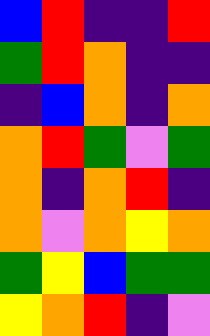[["blue", "red", "indigo", "indigo", "red"], ["green", "red", "orange", "indigo", "indigo"], ["indigo", "blue", "orange", "indigo", "orange"], ["orange", "red", "green", "violet", "green"], ["orange", "indigo", "orange", "red", "indigo"], ["orange", "violet", "orange", "yellow", "orange"], ["green", "yellow", "blue", "green", "green"], ["yellow", "orange", "red", "indigo", "violet"]]